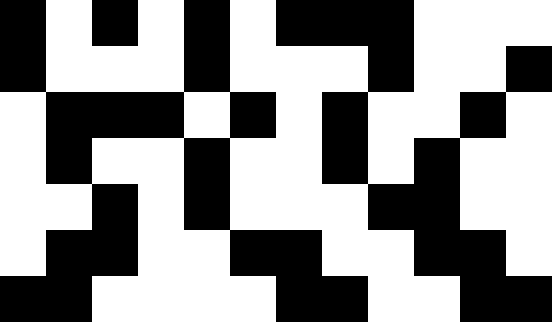[["black", "white", "black", "white", "black", "white", "black", "black", "black", "white", "white", "white"], ["black", "white", "white", "white", "black", "white", "white", "white", "black", "white", "white", "black"], ["white", "black", "black", "black", "white", "black", "white", "black", "white", "white", "black", "white"], ["white", "black", "white", "white", "black", "white", "white", "black", "white", "black", "white", "white"], ["white", "white", "black", "white", "black", "white", "white", "white", "black", "black", "white", "white"], ["white", "black", "black", "white", "white", "black", "black", "white", "white", "black", "black", "white"], ["black", "black", "white", "white", "white", "white", "black", "black", "white", "white", "black", "black"]]